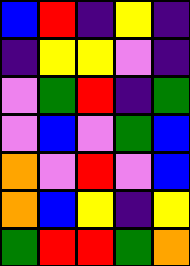[["blue", "red", "indigo", "yellow", "indigo"], ["indigo", "yellow", "yellow", "violet", "indigo"], ["violet", "green", "red", "indigo", "green"], ["violet", "blue", "violet", "green", "blue"], ["orange", "violet", "red", "violet", "blue"], ["orange", "blue", "yellow", "indigo", "yellow"], ["green", "red", "red", "green", "orange"]]